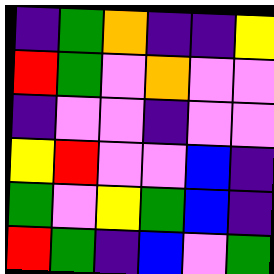[["indigo", "green", "orange", "indigo", "indigo", "yellow"], ["red", "green", "violet", "orange", "violet", "violet"], ["indigo", "violet", "violet", "indigo", "violet", "violet"], ["yellow", "red", "violet", "violet", "blue", "indigo"], ["green", "violet", "yellow", "green", "blue", "indigo"], ["red", "green", "indigo", "blue", "violet", "green"]]